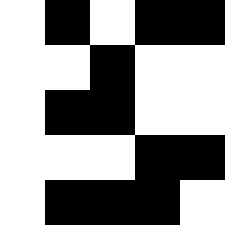[["white", "black", "white", "black", "black"], ["white", "white", "black", "white", "white"], ["white", "black", "black", "white", "white"], ["white", "white", "white", "black", "black"], ["white", "black", "black", "black", "white"]]